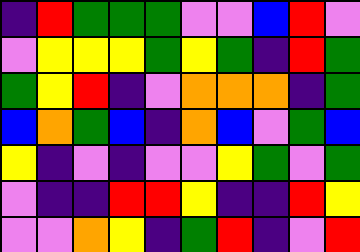[["indigo", "red", "green", "green", "green", "violet", "violet", "blue", "red", "violet"], ["violet", "yellow", "yellow", "yellow", "green", "yellow", "green", "indigo", "red", "green"], ["green", "yellow", "red", "indigo", "violet", "orange", "orange", "orange", "indigo", "green"], ["blue", "orange", "green", "blue", "indigo", "orange", "blue", "violet", "green", "blue"], ["yellow", "indigo", "violet", "indigo", "violet", "violet", "yellow", "green", "violet", "green"], ["violet", "indigo", "indigo", "red", "red", "yellow", "indigo", "indigo", "red", "yellow"], ["violet", "violet", "orange", "yellow", "indigo", "green", "red", "indigo", "violet", "red"]]